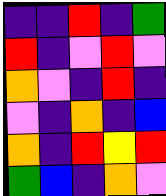[["indigo", "indigo", "red", "indigo", "green"], ["red", "indigo", "violet", "red", "violet"], ["orange", "violet", "indigo", "red", "indigo"], ["violet", "indigo", "orange", "indigo", "blue"], ["orange", "indigo", "red", "yellow", "red"], ["green", "blue", "indigo", "orange", "violet"]]